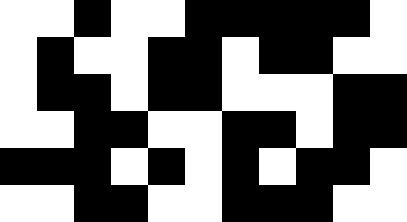[["white", "white", "black", "white", "white", "black", "black", "black", "black", "black", "white"], ["white", "black", "white", "white", "black", "black", "white", "black", "black", "white", "white"], ["white", "black", "black", "white", "black", "black", "white", "white", "white", "black", "black"], ["white", "white", "black", "black", "white", "white", "black", "black", "white", "black", "black"], ["black", "black", "black", "white", "black", "white", "black", "white", "black", "black", "white"], ["white", "white", "black", "black", "white", "white", "black", "black", "black", "white", "white"]]